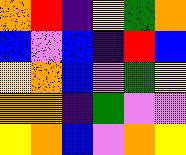[["orange", "red", "indigo", "yellow", "green", "orange"], ["blue", "violet", "blue", "indigo", "red", "blue"], ["yellow", "orange", "blue", "violet", "green", "yellow"], ["orange", "orange", "indigo", "green", "violet", "violet"], ["yellow", "orange", "blue", "violet", "orange", "yellow"]]